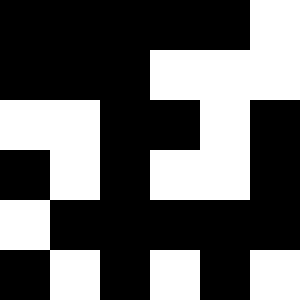[["black", "black", "black", "black", "black", "white"], ["black", "black", "black", "white", "white", "white"], ["white", "white", "black", "black", "white", "black"], ["black", "white", "black", "white", "white", "black"], ["white", "black", "black", "black", "black", "black"], ["black", "white", "black", "white", "black", "white"]]